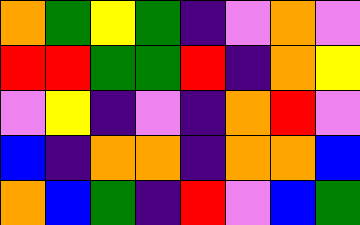[["orange", "green", "yellow", "green", "indigo", "violet", "orange", "violet"], ["red", "red", "green", "green", "red", "indigo", "orange", "yellow"], ["violet", "yellow", "indigo", "violet", "indigo", "orange", "red", "violet"], ["blue", "indigo", "orange", "orange", "indigo", "orange", "orange", "blue"], ["orange", "blue", "green", "indigo", "red", "violet", "blue", "green"]]